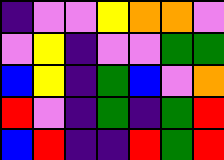[["indigo", "violet", "violet", "yellow", "orange", "orange", "violet"], ["violet", "yellow", "indigo", "violet", "violet", "green", "green"], ["blue", "yellow", "indigo", "green", "blue", "violet", "orange"], ["red", "violet", "indigo", "green", "indigo", "green", "red"], ["blue", "red", "indigo", "indigo", "red", "green", "red"]]